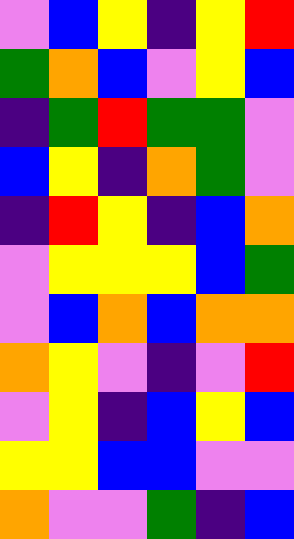[["violet", "blue", "yellow", "indigo", "yellow", "red"], ["green", "orange", "blue", "violet", "yellow", "blue"], ["indigo", "green", "red", "green", "green", "violet"], ["blue", "yellow", "indigo", "orange", "green", "violet"], ["indigo", "red", "yellow", "indigo", "blue", "orange"], ["violet", "yellow", "yellow", "yellow", "blue", "green"], ["violet", "blue", "orange", "blue", "orange", "orange"], ["orange", "yellow", "violet", "indigo", "violet", "red"], ["violet", "yellow", "indigo", "blue", "yellow", "blue"], ["yellow", "yellow", "blue", "blue", "violet", "violet"], ["orange", "violet", "violet", "green", "indigo", "blue"]]